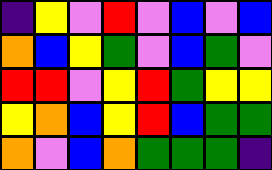[["indigo", "yellow", "violet", "red", "violet", "blue", "violet", "blue"], ["orange", "blue", "yellow", "green", "violet", "blue", "green", "violet"], ["red", "red", "violet", "yellow", "red", "green", "yellow", "yellow"], ["yellow", "orange", "blue", "yellow", "red", "blue", "green", "green"], ["orange", "violet", "blue", "orange", "green", "green", "green", "indigo"]]